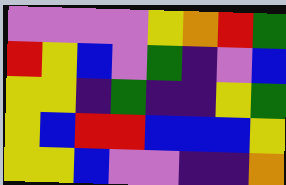[["violet", "violet", "violet", "violet", "yellow", "orange", "red", "green"], ["red", "yellow", "blue", "violet", "green", "indigo", "violet", "blue"], ["yellow", "yellow", "indigo", "green", "indigo", "indigo", "yellow", "green"], ["yellow", "blue", "red", "red", "blue", "blue", "blue", "yellow"], ["yellow", "yellow", "blue", "violet", "violet", "indigo", "indigo", "orange"]]